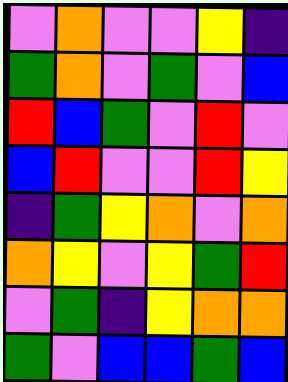[["violet", "orange", "violet", "violet", "yellow", "indigo"], ["green", "orange", "violet", "green", "violet", "blue"], ["red", "blue", "green", "violet", "red", "violet"], ["blue", "red", "violet", "violet", "red", "yellow"], ["indigo", "green", "yellow", "orange", "violet", "orange"], ["orange", "yellow", "violet", "yellow", "green", "red"], ["violet", "green", "indigo", "yellow", "orange", "orange"], ["green", "violet", "blue", "blue", "green", "blue"]]